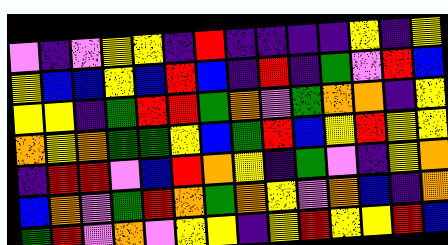[["violet", "indigo", "violet", "yellow", "yellow", "indigo", "red", "indigo", "indigo", "indigo", "indigo", "yellow", "indigo", "yellow"], ["yellow", "blue", "blue", "yellow", "blue", "red", "blue", "indigo", "red", "indigo", "green", "violet", "red", "blue"], ["yellow", "yellow", "indigo", "green", "red", "red", "green", "orange", "violet", "green", "orange", "orange", "indigo", "yellow"], ["orange", "yellow", "orange", "green", "green", "yellow", "blue", "green", "red", "blue", "yellow", "red", "yellow", "yellow"], ["indigo", "red", "red", "violet", "blue", "red", "orange", "yellow", "indigo", "green", "violet", "indigo", "yellow", "orange"], ["blue", "orange", "violet", "green", "red", "orange", "green", "orange", "yellow", "violet", "orange", "blue", "indigo", "orange"], ["green", "red", "violet", "orange", "violet", "yellow", "yellow", "indigo", "yellow", "red", "yellow", "yellow", "red", "blue"]]